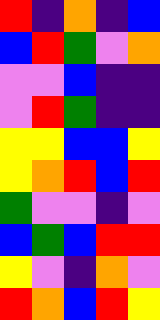[["red", "indigo", "orange", "indigo", "blue"], ["blue", "red", "green", "violet", "orange"], ["violet", "violet", "blue", "indigo", "indigo"], ["violet", "red", "green", "indigo", "indigo"], ["yellow", "yellow", "blue", "blue", "yellow"], ["yellow", "orange", "red", "blue", "red"], ["green", "violet", "violet", "indigo", "violet"], ["blue", "green", "blue", "red", "red"], ["yellow", "violet", "indigo", "orange", "violet"], ["red", "orange", "blue", "red", "yellow"]]